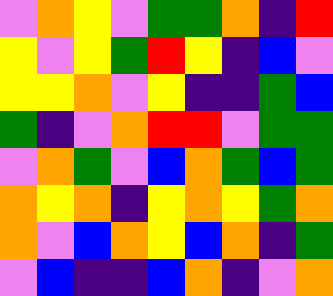[["violet", "orange", "yellow", "violet", "green", "green", "orange", "indigo", "red"], ["yellow", "violet", "yellow", "green", "red", "yellow", "indigo", "blue", "violet"], ["yellow", "yellow", "orange", "violet", "yellow", "indigo", "indigo", "green", "blue"], ["green", "indigo", "violet", "orange", "red", "red", "violet", "green", "green"], ["violet", "orange", "green", "violet", "blue", "orange", "green", "blue", "green"], ["orange", "yellow", "orange", "indigo", "yellow", "orange", "yellow", "green", "orange"], ["orange", "violet", "blue", "orange", "yellow", "blue", "orange", "indigo", "green"], ["violet", "blue", "indigo", "indigo", "blue", "orange", "indigo", "violet", "orange"]]